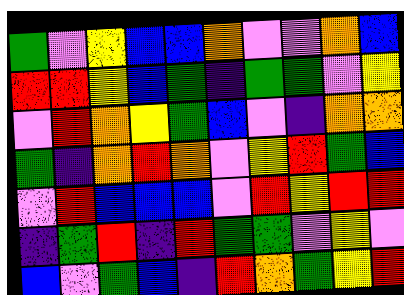[["green", "violet", "yellow", "blue", "blue", "orange", "violet", "violet", "orange", "blue"], ["red", "red", "yellow", "blue", "green", "indigo", "green", "green", "violet", "yellow"], ["violet", "red", "orange", "yellow", "green", "blue", "violet", "indigo", "orange", "orange"], ["green", "indigo", "orange", "red", "orange", "violet", "yellow", "red", "green", "blue"], ["violet", "red", "blue", "blue", "blue", "violet", "red", "yellow", "red", "red"], ["indigo", "green", "red", "indigo", "red", "green", "green", "violet", "yellow", "violet"], ["blue", "violet", "green", "blue", "indigo", "red", "orange", "green", "yellow", "red"]]